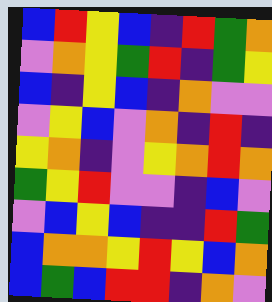[["blue", "red", "yellow", "blue", "indigo", "red", "green", "orange"], ["violet", "orange", "yellow", "green", "red", "indigo", "green", "yellow"], ["blue", "indigo", "yellow", "blue", "indigo", "orange", "violet", "violet"], ["violet", "yellow", "blue", "violet", "orange", "indigo", "red", "indigo"], ["yellow", "orange", "indigo", "violet", "yellow", "orange", "red", "orange"], ["green", "yellow", "red", "violet", "violet", "indigo", "blue", "violet"], ["violet", "blue", "yellow", "blue", "indigo", "indigo", "red", "green"], ["blue", "orange", "orange", "yellow", "red", "yellow", "blue", "orange"], ["blue", "green", "blue", "red", "red", "indigo", "orange", "violet"]]